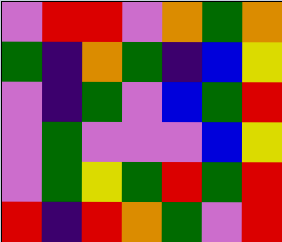[["violet", "red", "red", "violet", "orange", "green", "orange"], ["green", "indigo", "orange", "green", "indigo", "blue", "yellow"], ["violet", "indigo", "green", "violet", "blue", "green", "red"], ["violet", "green", "violet", "violet", "violet", "blue", "yellow"], ["violet", "green", "yellow", "green", "red", "green", "red"], ["red", "indigo", "red", "orange", "green", "violet", "red"]]